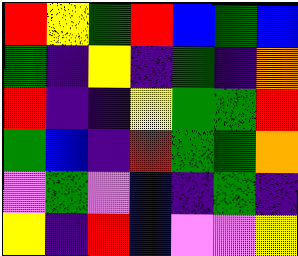[["red", "yellow", "green", "red", "blue", "green", "blue"], ["green", "indigo", "yellow", "indigo", "green", "indigo", "orange"], ["red", "indigo", "indigo", "yellow", "green", "green", "red"], ["green", "blue", "indigo", "red", "green", "green", "orange"], ["violet", "green", "violet", "blue", "indigo", "green", "indigo"], ["yellow", "indigo", "red", "blue", "violet", "violet", "yellow"]]